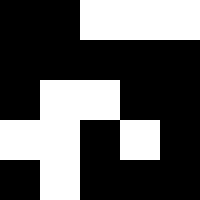[["black", "black", "white", "white", "white"], ["black", "black", "black", "black", "black"], ["black", "white", "white", "black", "black"], ["white", "white", "black", "white", "black"], ["black", "white", "black", "black", "black"]]